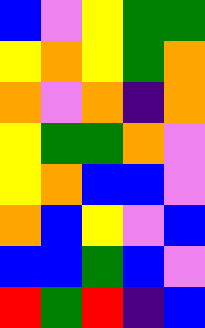[["blue", "violet", "yellow", "green", "green"], ["yellow", "orange", "yellow", "green", "orange"], ["orange", "violet", "orange", "indigo", "orange"], ["yellow", "green", "green", "orange", "violet"], ["yellow", "orange", "blue", "blue", "violet"], ["orange", "blue", "yellow", "violet", "blue"], ["blue", "blue", "green", "blue", "violet"], ["red", "green", "red", "indigo", "blue"]]